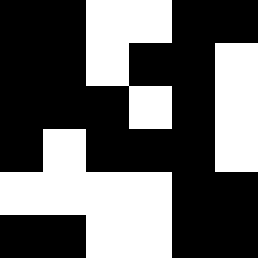[["black", "black", "white", "white", "black", "black"], ["black", "black", "white", "black", "black", "white"], ["black", "black", "black", "white", "black", "white"], ["black", "white", "black", "black", "black", "white"], ["white", "white", "white", "white", "black", "black"], ["black", "black", "white", "white", "black", "black"]]